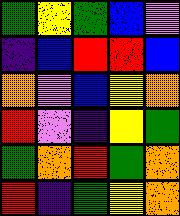[["green", "yellow", "green", "blue", "violet"], ["indigo", "blue", "red", "red", "blue"], ["orange", "violet", "blue", "yellow", "orange"], ["red", "violet", "indigo", "yellow", "green"], ["green", "orange", "red", "green", "orange"], ["red", "indigo", "green", "yellow", "orange"]]